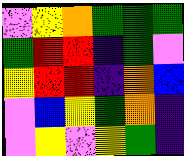[["violet", "yellow", "orange", "green", "green", "green"], ["green", "red", "red", "indigo", "green", "violet"], ["yellow", "red", "red", "indigo", "orange", "blue"], ["violet", "blue", "yellow", "green", "orange", "indigo"], ["violet", "yellow", "violet", "yellow", "green", "indigo"]]